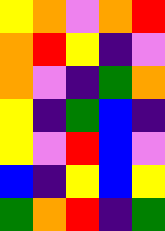[["yellow", "orange", "violet", "orange", "red"], ["orange", "red", "yellow", "indigo", "violet"], ["orange", "violet", "indigo", "green", "orange"], ["yellow", "indigo", "green", "blue", "indigo"], ["yellow", "violet", "red", "blue", "violet"], ["blue", "indigo", "yellow", "blue", "yellow"], ["green", "orange", "red", "indigo", "green"]]